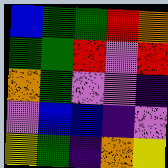[["blue", "green", "green", "red", "orange"], ["green", "green", "red", "violet", "red"], ["orange", "green", "violet", "violet", "indigo"], ["violet", "blue", "blue", "indigo", "violet"], ["yellow", "green", "indigo", "orange", "yellow"]]